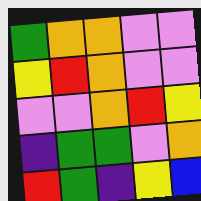[["green", "orange", "orange", "violet", "violet"], ["yellow", "red", "orange", "violet", "violet"], ["violet", "violet", "orange", "red", "yellow"], ["indigo", "green", "green", "violet", "orange"], ["red", "green", "indigo", "yellow", "blue"]]